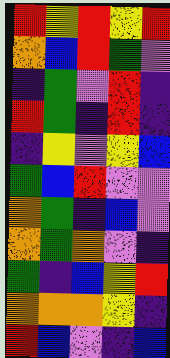[["red", "yellow", "red", "yellow", "red"], ["orange", "blue", "red", "green", "violet"], ["indigo", "green", "violet", "red", "indigo"], ["red", "green", "indigo", "red", "indigo"], ["indigo", "yellow", "violet", "yellow", "blue"], ["green", "blue", "red", "violet", "violet"], ["orange", "green", "indigo", "blue", "violet"], ["orange", "green", "orange", "violet", "indigo"], ["green", "indigo", "blue", "yellow", "red"], ["orange", "orange", "orange", "yellow", "indigo"], ["red", "blue", "violet", "indigo", "blue"]]